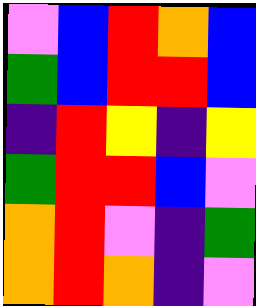[["violet", "blue", "red", "orange", "blue"], ["green", "blue", "red", "red", "blue"], ["indigo", "red", "yellow", "indigo", "yellow"], ["green", "red", "red", "blue", "violet"], ["orange", "red", "violet", "indigo", "green"], ["orange", "red", "orange", "indigo", "violet"]]